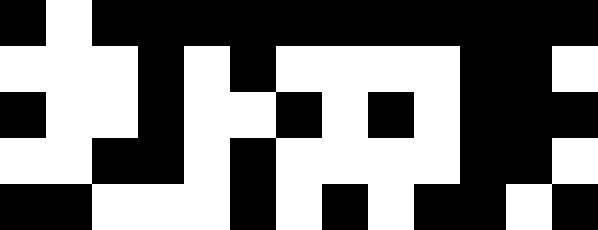[["black", "white", "black", "black", "black", "black", "black", "black", "black", "black", "black", "black", "black"], ["white", "white", "white", "black", "white", "black", "white", "white", "white", "white", "black", "black", "white"], ["black", "white", "white", "black", "white", "white", "black", "white", "black", "white", "black", "black", "black"], ["white", "white", "black", "black", "white", "black", "white", "white", "white", "white", "black", "black", "white"], ["black", "black", "white", "white", "white", "black", "white", "black", "white", "black", "black", "white", "black"]]